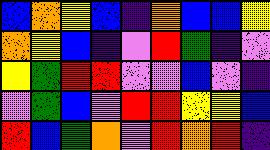[["blue", "orange", "yellow", "blue", "indigo", "orange", "blue", "blue", "yellow"], ["orange", "yellow", "blue", "indigo", "violet", "red", "green", "indigo", "violet"], ["yellow", "green", "red", "red", "violet", "violet", "blue", "violet", "indigo"], ["violet", "green", "blue", "violet", "red", "red", "yellow", "yellow", "blue"], ["red", "blue", "green", "orange", "violet", "red", "orange", "red", "indigo"]]